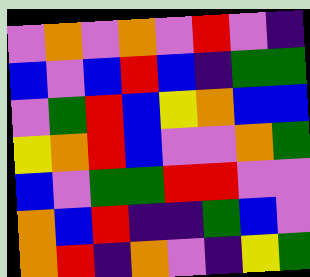[["violet", "orange", "violet", "orange", "violet", "red", "violet", "indigo"], ["blue", "violet", "blue", "red", "blue", "indigo", "green", "green"], ["violet", "green", "red", "blue", "yellow", "orange", "blue", "blue"], ["yellow", "orange", "red", "blue", "violet", "violet", "orange", "green"], ["blue", "violet", "green", "green", "red", "red", "violet", "violet"], ["orange", "blue", "red", "indigo", "indigo", "green", "blue", "violet"], ["orange", "red", "indigo", "orange", "violet", "indigo", "yellow", "green"]]